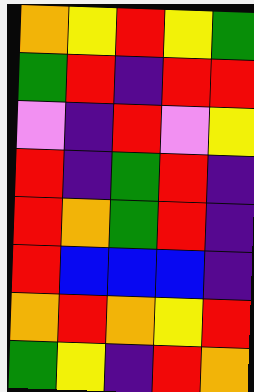[["orange", "yellow", "red", "yellow", "green"], ["green", "red", "indigo", "red", "red"], ["violet", "indigo", "red", "violet", "yellow"], ["red", "indigo", "green", "red", "indigo"], ["red", "orange", "green", "red", "indigo"], ["red", "blue", "blue", "blue", "indigo"], ["orange", "red", "orange", "yellow", "red"], ["green", "yellow", "indigo", "red", "orange"]]